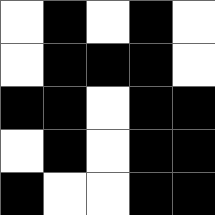[["white", "black", "white", "black", "white"], ["white", "black", "black", "black", "white"], ["black", "black", "white", "black", "black"], ["white", "black", "white", "black", "black"], ["black", "white", "white", "black", "black"]]